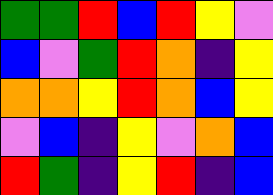[["green", "green", "red", "blue", "red", "yellow", "violet"], ["blue", "violet", "green", "red", "orange", "indigo", "yellow"], ["orange", "orange", "yellow", "red", "orange", "blue", "yellow"], ["violet", "blue", "indigo", "yellow", "violet", "orange", "blue"], ["red", "green", "indigo", "yellow", "red", "indigo", "blue"]]